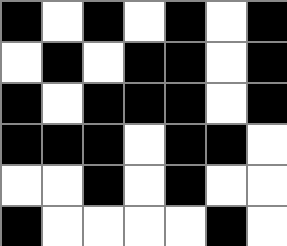[["black", "white", "black", "white", "black", "white", "black"], ["white", "black", "white", "black", "black", "white", "black"], ["black", "white", "black", "black", "black", "white", "black"], ["black", "black", "black", "white", "black", "black", "white"], ["white", "white", "black", "white", "black", "white", "white"], ["black", "white", "white", "white", "white", "black", "white"]]